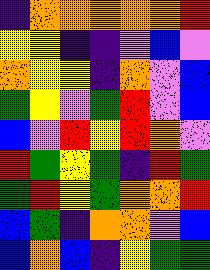[["indigo", "orange", "orange", "orange", "orange", "orange", "red"], ["yellow", "yellow", "indigo", "indigo", "violet", "blue", "violet"], ["orange", "yellow", "yellow", "indigo", "orange", "violet", "blue"], ["green", "yellow", "violet", "green", "red", "violet", "blue"], ["blue", "violet", "red", "yellow", "red", "orange", "violet"], ["red", "green", "yellow", "green", "indigo", "red", "green"], ["green", "red", "yellow", "green", "orange", "orange", "red"], ["blue", "green", "indigo", "orange", "orange", "violet", "blue"], ["blue", "orange", "blue", "indigo", "yellow", "green", "green"]]